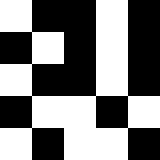[["white", "black", "black", "white", "black"], ["black", "white", "black", "white", "black"], ["white", "black", "black", "white", "black"], ["black", "white", "white", "black", "white"], ["white", "black", "white", "white", "black"]]